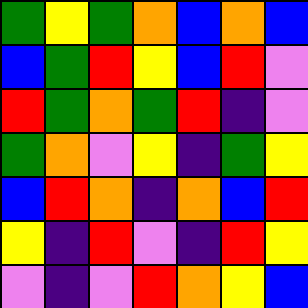[["green", "yellow", "green", "orange", "blue", "orange", "blue"], ["blue", "green", "red", "yellow", "blue", "red", "violet"], ["red", "green", "orange", "green", "red", "indigo", "violet"], ["green", "orange", "violet", "yellow", "indigo", "green", "yellow"], ["blue", "red", "orange", "indigo", "orange", "blue", "red"], ["yellow", "indigo", "red", "violet", "indigo", "red", "yellow"], ["violet", "indigo", "violet", "red", "orange", "yellow", "blue"]]